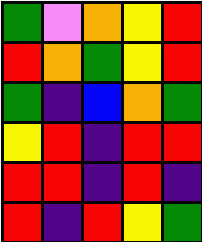[["green", "violet", "orange", "yellow", "red"], ["red", "orange", "green", "yellow", "red"], ["green", "indigo", "blue", "orange", "green"], ["yellow", "red", "indigo", "red", "red"], ["red", "red", "indigo", "red", "indigo"], ["red", "indigo", "red", "yellow", "green"]]